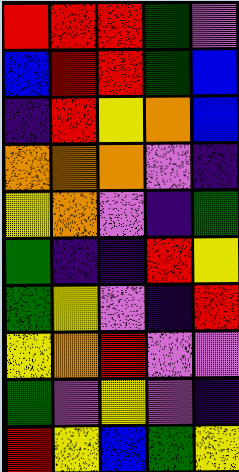[["red", "red", "red", "green", "violet"], ["blue", "red", "red", "green", "blue"], ["indigo", "red", "yellow", "orange", "blue"], ["orange", "orange", "orange", "violet", "indigo"], ["yellow", "orange", "violet", "indigo", "green"], ["green", "indigo", "indigo", "red", "yellow"], ["green", "yellow", "violet", "indigo", "red"], ["yellow", "orange", "red", "violet", "violet"], ["green", "violet", "yellow", "violet", "indigo"], ["red", "yellow", "blue", "green", "yellow"]]